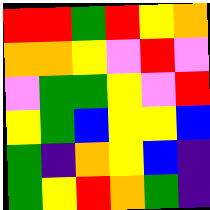[["red", "red", "green", "red", "yellow", "orange"], ["orange", "orange", "yellow", "violet", "red", "violet"], ["violet", "green", "green", "yellow", "violet", "red"], ["yellow", "green", "blue", "yellow", "yellow", "blue"], ["green", "indigo", "orange", "yellow", "blue", "indigo"], ["green", "yellow", "red", "orange", "green", "indigo"]]